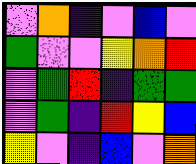[["violet", "orange", "indigo", "violet", "blue", "violet"], ["green", "violet", "violet", "yellow", "orange", "red"], ["violet", "green", "red", "indigo", "green", "green"], ["violet", "green", "indigo", "red", "yellow", "blue"], ["yellow", "violet", "indigo", "blue", "violet", "orange"]]